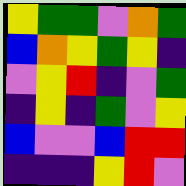[["yellow", "green", "green", "violet", "orange", "green"], ["blue", "orange", "yellow", "green", "yellow", "indigo"], ["violet", "yellow", "red", "indigo", "violet", "green"], ["indigo", "yellow", "indigo", "green", "violet", "yellow"], ["blue", "violet", "violet", "blue", "red", "red"], ["indigo", "indigo", "indigo", "yellow", "red", "violet"]]